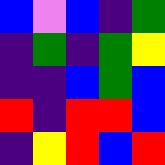[["blue", "violet", "blue", "indigo", "green"], ["indigo", "green", "indigo", "green", "yellow"], ["indigo", "indigo", "blue", "green", "blue"], ["red", "indigo", "red", "red", "blue"], ["indigo", "yellow", "red", "blue", "red"]]